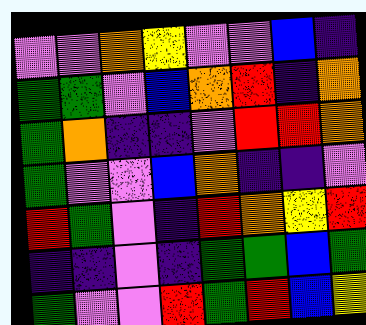[["violet", "violet", "orange", "yellow", "violet", "violet", "blue", "indigo"], ["green", "green", "violet", "blue", "orange", "red", "indigo", "orange"], ["green", "orange", "indigo", "indigo", "violet", "red", "red", "orange"], ["green", "violet", "violet", "blue", "orange", "indigo", "indigo", "violet"], ["red", "green", "violet", "indigo", "red", "orange", "yellow", "red"], ["indigo", "indigo", "violet", "indigo", "green", "green", "blue", "green"], ["green", "violet", "violet", "red", "green", "red", "blue", "yellow"]]